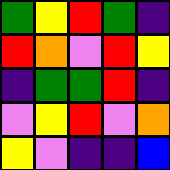[["green", "yellow", "red", "green", "indigo"], ["red", "orange", "violet", "red", "yellow"], ["indigo", "green", "green", "red", "indigo"], ["violet", "yellow", "red", "violet", "orange"], ["yellow", "violet", "indigo", "indigo", "blue"]]